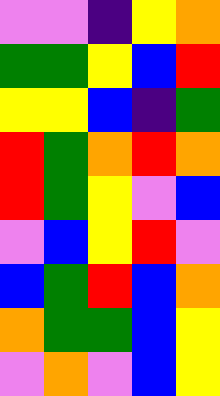[["violet", "violet", "indigo", "yellow", "orange"], ["green", "green", "yellow", "blue", "red"], ["yellow", "yellow", "blue", "indigo", "green"], ["red", "green", "orange", "red", "orange"], ["red", "green", "yellow", "violet", "blue"], ["violet", "blue", "yellow", "red", "violet"], ["blue", "green", "red", "blue", "orange"], ["orange", "green", "green", "blue", "yellow"], ["violet", "orange", "violet", "blue", "yellow"]]